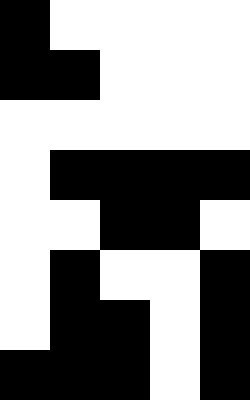[["black", "white", "white", "white", "white"], ["black", "black", "white", "white", "white"], ["white", "white", "white", "white", "white"], ["white", "black", "black", "black", "black"], ["white", "white", "black", "black", "white"], ["white", "black", "white", "white", "black"], ["white", "black", "black", "white", "black"], ["black", "black", "black", "white", "black"]]